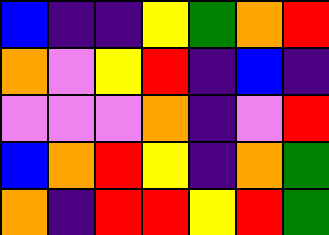[["blue", "indigo", "indigo", "yellow", "green", "orange", "red"], ["orange", "violet", "yellow", "red", "indigo", "blue", "indigo"], ["violet", "violet", "violet", "orange", "indigo", "violet", "red"], ["blue", "orange", "red", "yellow", "indigo", "orange", "green"], ["orange", "indigo", "red", "red", "yellow", "red", "green"]]